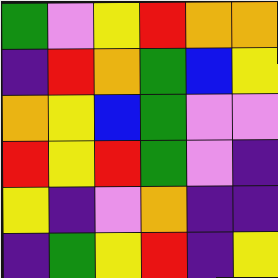[["green", "violet", "yellow", "red", "orange", "orange"], ["indigo", "red", "orange", "green", "blue", "yellow"], ["orange", "yellow", "blue", "green", "violet", "violet"], ["red", "yellow", "red", "green", "violet", "indigo"], ["yellow", "indigo", "violet", "orange", "indigo", "indigo"], ["indigo", "green", "yellow", "red", "indigo", "yellow"]]